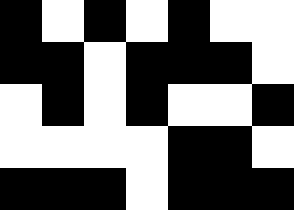[["black", "white", "black", "white", "black", "white", "white"], ["black", "black", "white", "black", "black", "black", "white"], ["white", "black", "white", "black", "white", "white", "black"], ["white", "white", "white", "white", "black", "black", "white"], ["black", "black", "black", "white", "black", "black", "black"]]